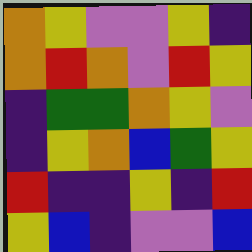[["orange", "yellow", "violet", "violet", "yellow", "indigo"], ["orange", "red", "orange", "violet", "red", "yellow"], ["indigo", "green", "green", "orange", "yellow", "violet"], ["indigo", "yellow", "orange", "blue", "green", "yellow"], ["red", "indigo", "indigo", "yellow", "indigo", "red"], ["yellow", "blue", "indigo", "violet", "violet", "blue"]]